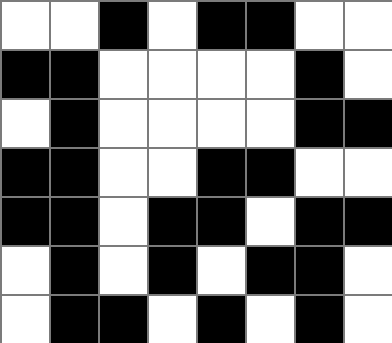[["white", "white", "black", "white", "black", "black", "white", "white"], ["black", "black", "white", "white", "white", "white", "black", "white"], ["white", "black", "white", "white", "white", "white", "black", "black"], ["black", "black", "white", "white", "black", "black", "white", "white"], ["black", "black", "white", "black", "black", "white", "black", "black"], ["white", "black", "white", "black", "white", "black", "black", "white"], ["white", "black", "black", "white", "black", "white", "black", "white"]]